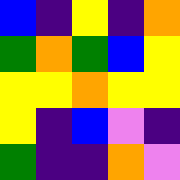[["blue", "indigo", "yellow", "indigo", "orange"], ["green", "orange", "green", "blue", "yellow"], ["yellow", "yellow", "orange", "yellow", "yellow"], ["yellow", "indigo", "blue", "violet", "indigo"], ["green", "indigo", "indigo", "orange", "violet"]]